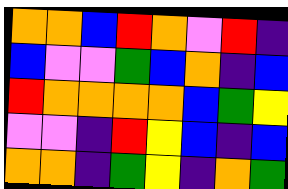[["orange", "orange", "blue", "red", "orange", "violet", "red", "indigo"], ["blue", "violet", "violet", "green", "blue", "orange", "indigo", "blue"], ["red", "orange", "orange", "orange", "orange", "blue", "green", "yellow"], ["violet", "violet", "indigo", "red", "yellow", "blue", "indigo", "blue"], ["orange", "orange", "indigo", "green", "yellow", "indigo", "orange", "green"]]